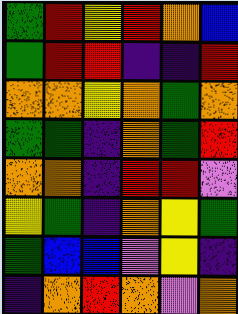[["green", "red", "yellow", "red", "orange", "blue"], ["green", "red", "red", "indigo", "indigo", "red"], ["orange", "orange", "yellow", "orange", "green", "orange"], ["green", "green", "indigo", "orange", "green", "red"], ["orange", "orange", "indigo", "red", "red", "violet"], ["yellow", "green", "indigo", "orange", "yellow", "green"], ["green", "blue", "blue", "violet", "yellow", "indigo"], ["indigo", "orange", "red", "orange", "violet", "orange"]]